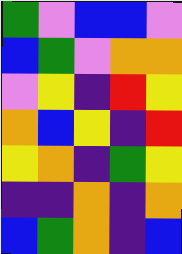[["green", "violet", "blue", "blue", "violet"], ["blue", "green", "violet", "orange", "orange"], ["violet", "yellow", "indigo", "red", "yellow"], ["orange", "blue", "yellow", "indigo", "red"], ["yellow", "orange", "indigo", "green", "yellow"], ["indigo", "indigo", "orange", "indigo", "orange"], ["blue", "green", "orange", "indigo", "blue"]]